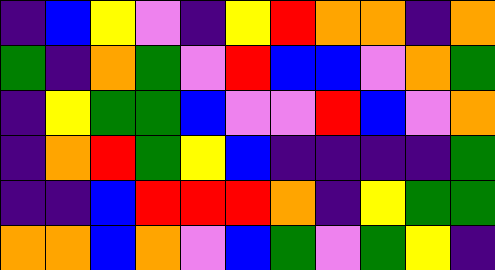[["indigo", "blue", "yellow", "violet", "indigo", "yellow", "red", "orange", "orange", "indigo", "orange"], ["green", "indigo", "orange", "green", "violet", "red", "blue", "blue", "violet", "orange", "green"], ["indigo", "yellow", "green", "green", "blue", "violet", "violet", "red", "blue", "violet", "orange"], ["indigo", "orange", "red", "green", "yellow", "blue", "indigo", "indigo", "indigo", "indigo", "green"], ["indigo", "indigo", "blue", "red", "red", "red", "orange", "indigo", "yellow", "green", "green"], ["orange", "orange", "blue", "orange", "violet", "blue", "green", "violet", "green", "yellow", "indigo"]]